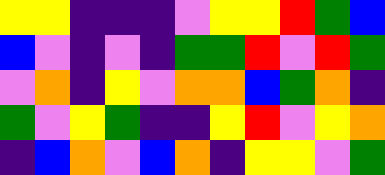[["yellow", "yellow", "indigo", "indigo", "indigo", "violet", "yellow", "yellow", "red", "green", "blue"], ["blue", "violet", "indigo", "violet", "indigo", "green", "green", "red", "violet", "red", "green"], ["violet", "orange", "indigo", "yellow", "violet", "orange", "orange", "blue", "green", "orange", "indigo"], ["green", "violet", "yellow", "green", "indigo", "indigo", "yellow", "red", "violet", "yellow", "orange"], ["indigo", "blue", "orange", "violet", "blue", "orange", "indigo", "yellow", "yellow", "violet", "green"]]